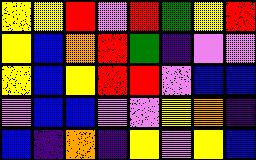[["yellow", "yellow", "red", "violet", "red", "green", "yellow", "red"], ["yellow", "blue", "orange", "red", "green", "indigo", "violet", "violet"], ["yellow", "blue", "yellow", "red", "red", "violet", "blue", "blue"], ["violet", "blue", "blue", "violet", "violet", "yellow", "orange", "indigo"], ["blue", "indigo", "orange", "indigo", "yellow", "violet", "yellow", "blue"]]